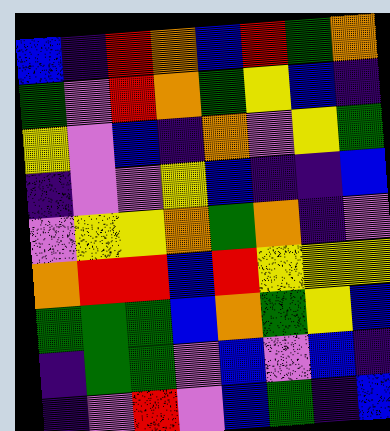[["blue", "indigo", "red", "orange", "blue", "red", "green", "orange"], ["green", "violet", "red", "orange", "green", "yellow", "blue", "indigo"], ["yellow", "violet", "blue", "indigo", "orange", "violet", "yellow", "green"], ["indigo", "violet", "violet", "yellow", "blue", "indigo", "indigo", "blue"], ["violet", "yellow", "yellow", "orange", "green", "orange", "indigo", "violet"], ["orange", "red", "red", "blue", "red", "yellow", "yellow", "yellow"], ["green", "green", "green", "blue", "orange", "green", "yellow", "blue"], ["indigo", "green", "green", "violet", "blue", "violet", "blue", "indigo"], ["indigo", "violet", "red", "violet", "blue", "green", "indigo", "blue"]]